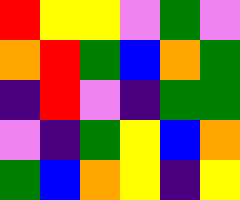[["red", "yellow", "yellow", "violet", "green", "violet"], ["orange", "red", "green", "blue", "orange", "green"], ["indigo", "red", "violet", "indigo", "green", "green"], ["violet", "indigo", "green", "yellow", "blue", "orange"], ["green", "blue", "orange", "yellow", "indigo", "yellow"]]